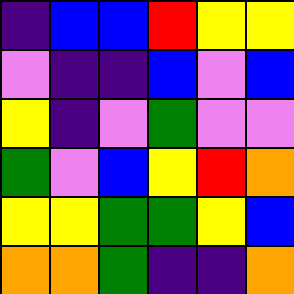[["indigo", "blue", "blue", "red", "yellow", "yellow"], ["violet", "indigo", "indigo", "blue", "violet", "blue"], ["yellow", "indigo", "violet", "green", "violet", "violet"], ["green", "violet", "blue", "yellow", "red", "orange"], ["yellow", "yellow", "green", "green", "yellow", "blue"], ["orange", "orange", "green", "indigo", "indigo", "orange"]]